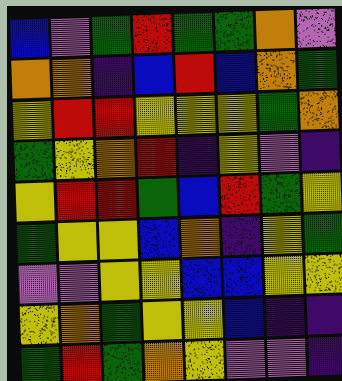[["blue", "violet", "green", "red", "green", "green", "orange", "violet"], ["orange", "orange", "indigo", "blue", "red", "blue", "orange", "green"], ["yellow", "red", "red", "yellow", "yellow", "yellow", "green", "orange"], ["green", "yellow", "orange", "red", "indigo", "yellow", "violet", "indigo"], ["yellow", "red", "red", "green", "blue", "red", "green", "yellow"], ["green", "yellow", "yellow", "blue", "orange", "indigo", "yellow", "green"], ["violet", "violet", "yellow", "yellow", "blue", "blue", "yellow", "yellow"], ["yellow", "orange", "green", "yellow", "yellow", "blue", "indigo", "indigo"], ["green", "red", "green", "orange", "yellow", "violet", "violet", "indigo"]]